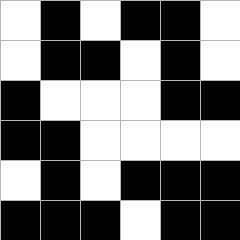[["white", "black", "white", "black", "black", "white"], ["white", "black", "black", "white", "black", "white"], ["black", "white", "white", "white", "black", "black"], ["black", "black", "white", "white", "white", "white"], ["white", "black", "white", "black", "black", "black"], ["black", "black", "black", "white", "black", "black"]]